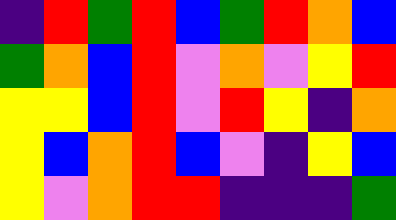[["indigo", "red", "green", "red", "blue", "green", "red", "orange", "blue"], ["green", "orange", "blue", "red", "violet", "orange", "violet", "yellow", "red"], ["yellow", "yellow", "blue", "red", "violet", "red", "yellow", "indigo", "orange"], ["yellow", "blue", "orange", "red", "blue", "violet", "indigo", "yellow", "blue"], ["yellow", "violet", "orange", "red", "red", "indigo", "indigo", "indigo", "green"]]